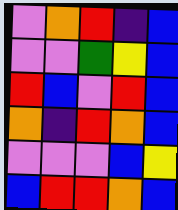[["violet", "orange", "red", "indigo", "blue"], ["violet", "violet", "green", "yellow", "blue"], ["red", "blue", "violet", "red", "blue"], ["orange", "indigo", "red", "orange", "blue"], ["violet", "violet", "violet", "blue", "yellow"], ["blue", "red", "red", "orange", "blue"]]